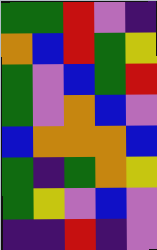[["green", "green", "red", "violet", "indigo"], ["orange", "blue", "red", "green", "yellow"], ["green", "violet", "blue", "green", "red"], ["green", "violet", "orange", "blue", "violet"], ["blue", "orange", "orange", "orange", "blue"], ["green", "indigo", "green", "orange", "yellow"], ["green", "yellow", "violet", "blue", "violet"], ["indigo", "indigo", "red", "indigo", "violet"]]